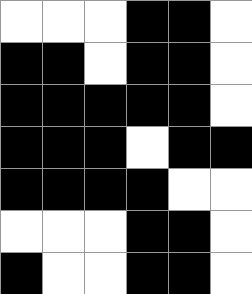[["white", "white", "white", "black", "black", "white"], ["black", "black", "white", "black", "black", "white"], ["black", "black", "black", "black", "black", "white"], ["black", "black", "black", "white", "black", "black"], ["black", "black", "black", "black", "white", "white"], ["white", "white", "white", "black", "black", "white"], ["black", "white", "white", "black", "black", "white"]]